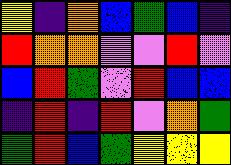[["yellow", "indigo", "orange", "blue", "green", "blue", "indigo"], ["red", "orange", "orange", "violet", "violet", "red", "violet"], ["blue", "red", "green", "violet", "red", "blue", "blue"], ["indigo", "red", "indigo", "red", "violet", "orange", "green"], ["green", "red", "blue", "green", "yellow", "yellow", "yellow"]]